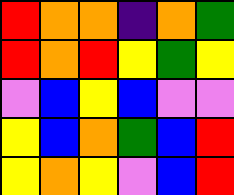[["red", "orange", "orange", "indigo", "orange", "green"], ["red", "orange", "red", "yellow", "green", "yellow"], ["violet", "blue", "yellow", "blue", "violet", "violet"], ["yellow", "blue", "orange", "green", "blue", "red"], ["yellow", "orange", "yellow", "violet", "blue", "red"]]